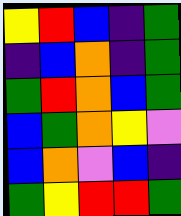[["yellow", "red", "blue", "indigo", "green"], ["indigo", "blue", "orange", "indigo", "green"], ["green", "red", "orange", "blue", "green"], ["blue", "green", "orange", "yellow", "violet"], ["blue", "orange", "violet", "blue", "indigo"], ["green", "yellow", "red", "red", "green"]]